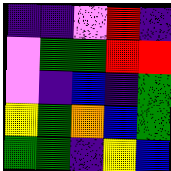[["indigo", "indigo", "violet", "red", "indigo"], ["violet", "green", "green", "red", "red"], ["violet", "indigo", "blue", "indigo", "green"], ["yellow", "green", "orange", "blue", "green"], ["green", "green", "indigo", "yellow", "blue"]]